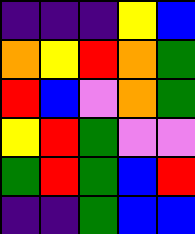[["indigo", "indigo", "indigo", "yellow", "blue"], ["orange", "yellow", "red", "orange", "green"], ["red", "blue", "violet", "orange", "green"], ["yellow", "red", "green", "violet", "violet"], ["green", "red", "green", "blue", "red"], ["indigo", "indigo", "green", "blue", "blue"]]